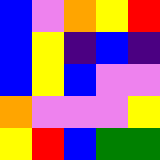[["blue", "violet", "orange", "yellow", "red"], ["blue", "yellow", "indigo", "blue", "indigo"], ["blue", "yellow", "blue", "violet", "violet"], ["orange", "violet", "violet", "violet", "yellow"], ["yellow", "red", "blue", "green", "green"]]